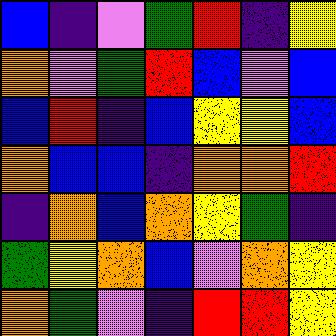[["blue", "indigo", "violet", "green", "red", "indigo", "yellow"], ["orange", "violet", "green", "red", "blue", "violet", "blue"], ["blue", "red", "indigo", "blue", "yellow", "yellow", "blue"], ["orange", "blue", "blue", "indigo", "orange", "orange", "red"], ["indigo", "orange", "blue", "orange", "yellow", "green", "indigo"], ["green", "yellow", "orange", "blue", "violet", "orange", "yellow"], ["orange", "green", "violet", "indigo", "red", "red", "yellow"]]